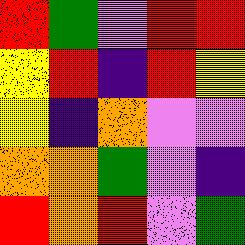[["red", "green", "violet", "red", "red"], ["yellow", "red", "indigo", "red", "yellow"], ["yellow", "indigo", "orange", "violet", "violet"], ["orange", "orange", "green", "violet", "indigo"], ["red", "orange", "red", "violet", "green"]]